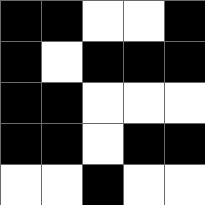[["black", "black", "white", "white", "black"], ["black", "white", "black", "black", "black"], ["black", "black", "white", "white", "white"], ["black", "black", "white", "black", "black"], ["white", "white", "black", "white", "white"]]